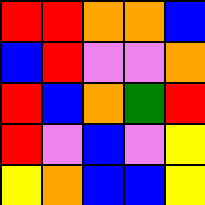[["red", "red", "orange", "orange", "blue"], ["blue", "red", "violet", "violet", "orange"], ["red", "blue", "orange", "green", "red"], ["red", "violet", "blue", "violet", "yellow"], ["yellow", "orange", "blue", "blue", "yellow"]]